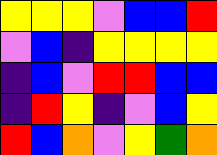[["yellow", "yellow", "yellow", "violet", "blue", "blue", "red"], ["violet", "blue", "indigo", "yellow", "yellow", "yellow", "yellow"], ["indigo", "blue", "violet", "red", "red", "blue", "blue"], ["indigo", "red", "yellow", "indigo", "violet", "blue", "yellow"], ["red", "blue", "orange", "violet", "yellow", "green", "orange"]]